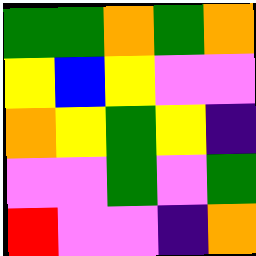[["green", "green", "orange", "green", "orange"], ["yellow", "blue", "yellow", "violet", "violet"], ["orange", "yellow", "green", "yellow", "indigo"], ["violet", "violet", "green", "violet", "green"], ["red", "violet", "violet", "indigo", "orange"]]